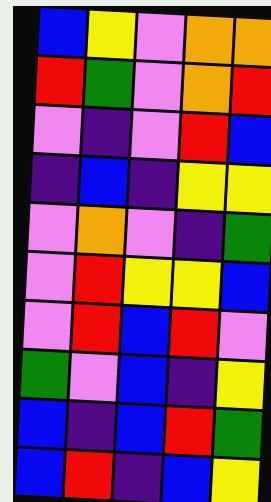[["blue", "yellow", "violet", "orange", "orange"], ["red", "green", "violet", "orange", "red"], ["violet", "indigo", "violet", "red", "blue"], ["indigo", "blue", "indigo", "yellow", "yellow"], ["violet", "orange", "violet", "indigo", "green"], ["violet", "red", "yellow", "yellow", "blue"], ["violet", "red", "blue", "red", "violet"], ["green", "violet", "blue", "indigo", "yellow"], ["blue", "indigo", "blue", "red", "green"], ["blue", "red", "indigo", "blue", "yellow"]]